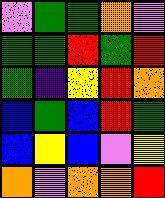[["violet", "green", "green", "orange", "violet"], ["green", "green", "red", "green", "red"], ["green", "indigo", "yellow", "red", "orange"], ["blue", "green", "blue", "red", "green"], ["blue", "yellow", "blue", "violet", "yellow"], ["orange", "violet", "orange", "orange", "red"]]